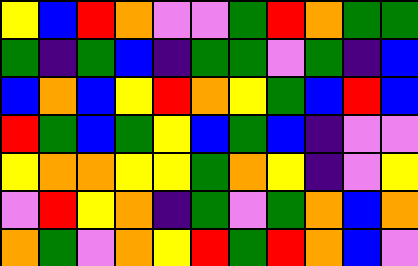[["yellow", "blue", "red", "orange", "violet", "violet", "green", "red", "orange", "green", "green"], ["green", "indigo", "green", "blue", "indigo", "green", "green", "violet", "green", "indigo", "blue"], ["blue", "orange", "blue", "yellow", "red", "orange", "yellow", "green", "blue", "red", "blue"], ["red", "green", "blue", "green", "yellow", "blue", "green", "blue", "indigo", "violet", "violet"], ["yellow", "orange", "orange", "yellow", "yellow", "green", "orange", "yellow", "indigo", "violet", "yellow"], ["violet", "red", "yellow", "orange", "indigo", "green", "violet", "green", "orange", "blue", "orange"], ["orange", "green", "violet", "orange", "yellow", "red", "green", "red", "orange", "blue", "violet"]]